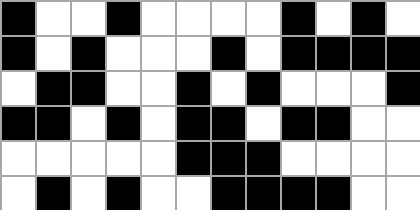[["black", "white", "white", "black", "white", "white", "white", "white", "black", "white", "black", "white"], ["black", "white", "black", "white", "white", "white", "black", "white", "black", "black", "black", "black"], ["white", "black", "black", "white", "white", "black", "white", "black", "white", "white", "white", "black"], ["black", "black", "white", "black", "white", "black", "black", "white", "black", "black", "white", "white"], ["white", "white", "white", "white", "white", "black", "black", "black", "white", "white", "white", "white"], ["white", "black", "white", "black", "white", "white", "black", "black", "black", "black", "white", "white"]]